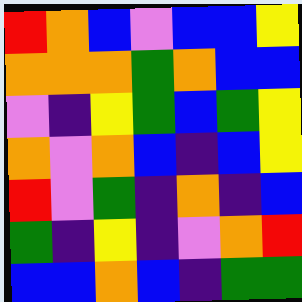[["red", "orange", "blue", "violet", "blue", "blue", "yellow"], ["orange", "orange", "orange", "green", "orange", "blue", "blue"], ["violet", "indigo", "yellow", "green", "blue", "green", "yellow"], ["orange", "violet", "orange", "blue", "indigo", "blue", "yellow"], ["red", "violet", "green", "indigo", "orange", "indigo", "blue"], ["green", "indigo", "yellow", "indigo", "violet", "orange", "red"], ["blue", "blue", "orange", "blue", "indigo", "green", "green"]]